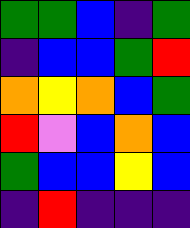[["green", "green", "blue", "indigo", "green"], ["indigo", "blue", "blue", "green", "red"], ["orange", "yellow", "orange", "blue", "green"], ["red", "violet", "blue", "orange", "blue"], ["green", "blue", "blue", "yellow", "blue"], ["indigo", "red", "indigo", "indigo", "indigo"]]